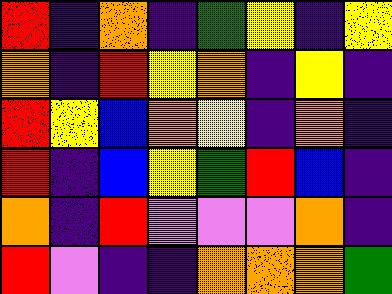[["red", "indigo", "orange", "indigo", "green", "yellow", "indigo", "yellow"], ["orange", "indigo", "red", "yellow", "orange", "indigo", "yellow", "indigo"], ["red", "yellow", "blue", "orange", "yellow", "indigo", "orange", "indigo"], ["red", "indigo", "blue", "yellow", "green", "red", "blue", "indigo"], ["orange", "indigo", "red", "violet", "violet", "violet", "orange", "indigo"], ["red", "violet", "indigo", "indigo", "orange", "orange", "orange", "green"]]